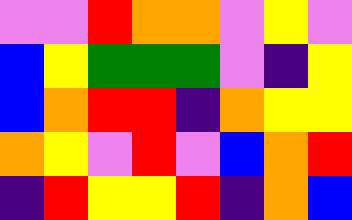[["violet", "violet", "red", "orange", "orange", "violet", "yellow", "violet"], ["blue", "yellow", "green", "green", "green", "violet", "indigo", "yellow"], ["blue", "orange", "red", "red", "indigo", "orange", "yellow", "yellow"], ["orange", "yellow", "violet", "red", "violet", "blue", "orange", "red"], ["indigo", "red", "yellow", "yellow", "red", "indigo", "orange", "blue"]]